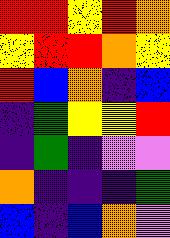[["red", "red", "yellow", "red", "orange"], ["yellow", "red", "red", "orange", "yellow"], ["red", "blue", "orange", "indigo", "blue"], ["indigo", "green", "yellow", "yellow", "red"], ["indigo", "green", "indigo", "violet", "violet"], ["orange", "indigo", "indigo", "indigo", "green"], ["blue", "indigo", "blue", "orange", "violet"]]